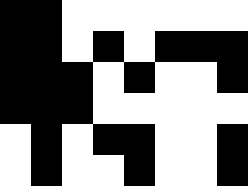[["black", "black", "white", "white", "white", "white", "white", "white"], ["black", "black", "white", "black", "white", "black", "black", "black"], ["black", "black", "black", "white", "black", "white", "white", "black"], ["black", "black", "black", "white", "white", "white", "white", "white"], ["white", "black", "white", "black", "black", "white", "white", "black"], ["white", "black", "white", "white", "black", "white", "white", "black"]]